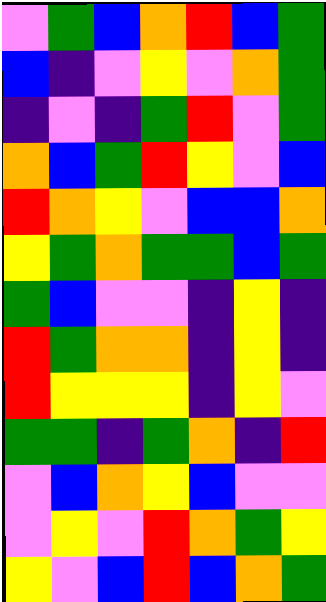[["violet", "green", "blue", "orange", "red", "blue", "green"], ["blue", "indigo", "violet", "yellow", "violet", "orange", "green"], ["indigo", "violet", "indigo", "green", "red", "violet", "green"], ["orange", "blue", "green", "red", "yellow", "violet", "blue"], ["red", "orange", "yellow", "violet", "blue", "blue", "orange"], ["yellow", "green", "orange", "green", "green", "blue", "green"], ["green", "blue", "violet", "violet", "indigo", "yellow", "indigo"], ["red", "green", "orange", "orange", "indigo", "yellow", "indigo"], ["red", "yellow", "yellow", "yellow", "indigo", "yellow", "violet"], ["green", "green", "indigo", "green", "orange", "indigo", "red"], ["violet", "blue", "orange", "yellow", "blue", "violet", "violet"], ["violet", "yellow", "violet", "red", "orange", "green", "yellow"], ["yellow", "violet", "blue", "red", "blue", "orange", "green"]]